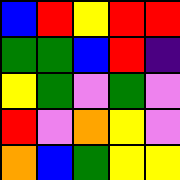[["blue", "red", "yellow", "red", "red"], ["green", "green", "blue", "red", "indigo"], ["yellow", "green", "violet", "green", "violet"], ["red", "violet", "orange", "yellow", "violet"], ["orange", "blue", "green", "yellow", "yellow"]]